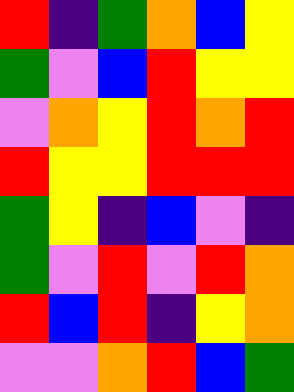[["red", "indigo", "green", "orange", "blue", "yellow"], ["green", "violet", "blue", "red", "yellow", "yellow"], ["violet", "orange", "yellow", "red", "orange", "red"], ["red", "yellow", "yellow", "red", "red", "red"], ["green", "yellow", "indigo", "blue", "violet", "indigo"], ["green", "violet", "red", "violet", "red", "orange"], ["red", "blue", "red", "indigo", "yellow", "orange"], ["violet", "violet", "orange", "red", "blue", "green"]]